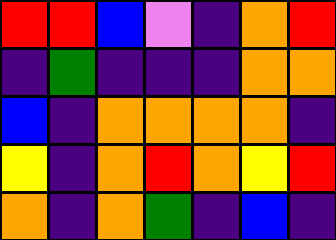[["red", "red", "blue", "violet", "indigo", "orange", "red"], ["indigo", "green", "indigo", "indigo", "indigo", "orange", "orange"], ["blue", "indigo", "orange", "orange", "orange", "orange", "indigo"], ["yellow", "indigo", "orange", "red", "orange", "yellow", "red"], ["orange", "indigo", "orange", "green", "indigo", "blue", "indigo"]]